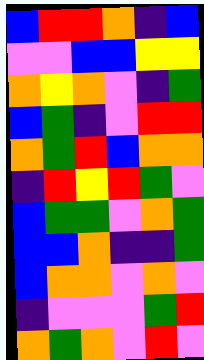[["blue", "red", "red", "orange", "indigo", "blue"], ["violet", "violet", "blue", "blue", "yellow", "yellow"], ["orange", "yellow", "orange", "violet", "indigo", "green"], ["blue", "green", "indigo", "violet", "red", "red"], ["orange", "green", "red", "blue", "orange", "orange"], ["indigo", "red", "yellow", "red", "green", "violet"], ["blue", "green", "green", "violet", "orange", "green"], ["blue", "blue", "orange", "indigo", "indigo", "green"], ["blue", "orange", "orange", "violet", "orange", "violet"], ["indigo", "violet", "violet", "violet", "green", "red"], ["orange", "green", "orange", "violet", "red", "violet"]]